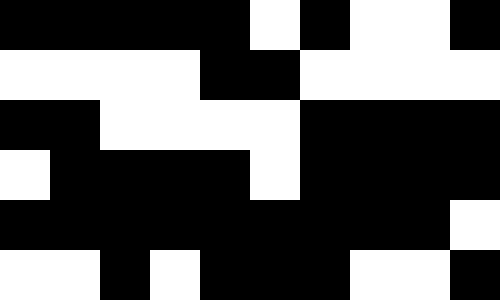[["black", "black", "black", "black", "black", "white", "black", "white", "white", "black"], ["white", "white", "white", "white", "black", "black", "white", "white", "white", "white"], ["black", "black", "white", "white", "white", "white", "black", "black", "black", "black"], ["white", "black", "black", "black", "black", "white", "black", "black", "black", "black"], ["black", "black", "black", "black", "black", "black", "black", "black", "black", "white"], ["white", "white", "black", "white", "black", "black", "black", "white", "white", "black"]]